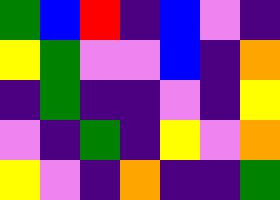[["green", "blue", "red", "indigo", "blue", "violet", "indigo"], ["yellow", "green", "violet", "violet", "blue", "indigo", "orange"], ["indigo", "green", "indigo", "indigo", "violet", "indigo", "yellow"], ["violet", "indigo", "green", "indigo", "yellow", "violet", "orange"], ["yellow", "violet", "indigo", "orange", "indigo", "indigo", "green"]]